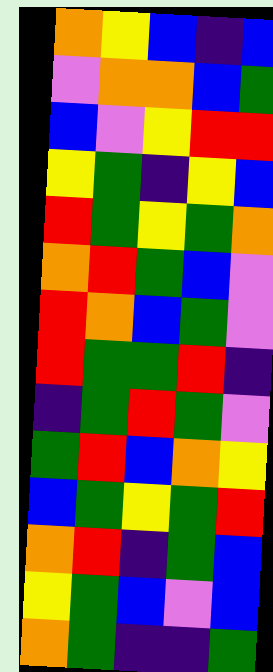[["orange", "yellow", "blue", "indigo", "blue"], ["violet", "orange", "orange", "blue", "green"], ["blue", "violet", "yellow", "red", "red"], ["yellow", "green", "indigo", "yellow", "blue"], ["red", "green", "yellow", "green", "orange"], ["orange", "red", "green", "blue", "violet"], ["red", "orange", "blue", "green", "violet"], ["red", "green", "green", "red", "indigo"], ["indigo", "green", "red", "green", "violet"], ["green", "red", "blue", "orange", "yellow"], ["blue", "green", "yellow", "green", "red"], ["orange", "red", "indigo", "green", "blue"], ["yellow", "green", "blue", "violet", "blue"], ["orange", "green", "indigo", "indigo", "green"]]